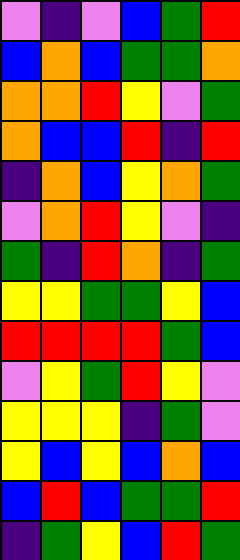[["violet", "indigo", "violet", "blue", "green", "red"], ["blue", "orange", "blue", "green", "green", "orange"], ["orange", "orange", "red", "yellow", "violet", "green"], ["orange", "blue", "blue", "red", "indigo", "red"], ["indigo", "orange", "blue", "yellow", "orange", "green"], ["violet", "orange", "red", "yellow", "violet", "indigo"], ["green", "indigo", "red", "orange", "indigo", "green"], ["yellow", "yellow", "green", "green", "yellow", "blue"], ["red", "red", "red", "red", "green", "blue"], ["violet", "yellow", "green", "red", "yellow", "violet"], ["yellow", "yellow", "yellow", "indigo", "green", "violet"], ["yellow", "blue", "yellow", "blue", "orange", "blue"], ["blue", "red", "blue", "green", "green", "red"], ["indigo", "green", "yellow", "blue", "red", "green"]]